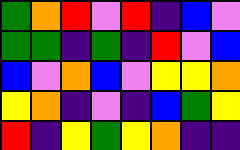[["green", "orange", "red", "violet", "red", "indigo", "blue", "violet"], ["green", "green", "indigo", "green", "indigo", "red", "violet", "blue"], ["blue", "violet", "orange", "blue", "violet", "yellow", "yellow", "orange"], ["yellow", "orange", "indigo", "violet", "indigo", "blue", "green", "yellow"], ["red", "indigo", "yellow", "green", "yellow", "orange", "indigo", "indigo"]]